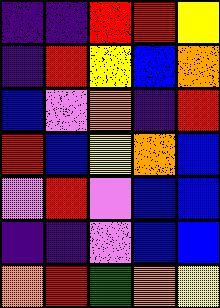[["indigo", "indigo", "red", "red", "yellow"], ["indigo", "red", "yellow", "blue", "orange"], ["blue", "violet", "orange", "indigo", "red"], ["red", "blue", "yellow", "orange", "blue"], ["violet", "red", "violet", "blue", "blue"], ["indigo", "indigo", "violet", "blue", "blue"], ["orange", "red", "green", "orange", "yellow"]]